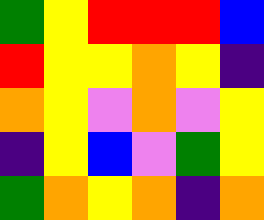[["green", "yellow", "red", "red", "red", "blue"], ["red", "yellow", "yellow", "orange", "yellow", "indigo"], ["orange", "yellow", "violet", "orange", "violet", "yellow"], ["indigo", "yellow", "blue", "violet", "green", "yellow"], ["green", "orange", "yellow", "orange", "indigo", "orange"]]